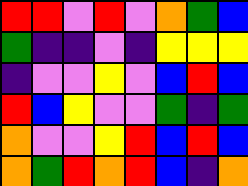[["red", "red", "violet", "red", "violet", "orange", "green", "blue"], ["green", "indigo", "indigo", "violet", "indigo", "yellow", "yellow", "yellow"], ["indigo", "violet", "violet", "yellow", "violet", "blue", "red", "blue"], ["red", "blue", "yellow", "violet", "violet", "green", "indigo", "green"], ["orange", "violet", "violet", "yellow", "red", "blue", "red", "blue"], ["orange", "green", "red", "orange", "red", "blue", "indigo", "orange"]]